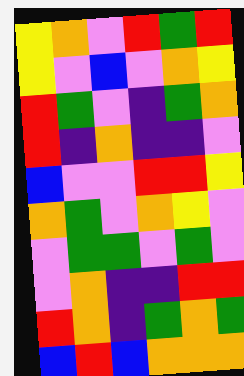[["yellow", "orange", "violet", "red", "green", "red"], ["yellow", "violet", "blue", "violet", "orange", "yellow"], ["red", "green", "violet", "indigo", "green", "orange"], ["red", "indigo", "orange", "indigo", "indigo", "violet"], ["blue", "violet", "violet", "red", "red", "yellow"], ["orange", "green", "violet", "orange", "yellow", "violet"], ["violet", "green", "green", "violet", "green", "violet"], ["violet", "orange", "indigo", "indigo", "red", "red"], ["red", "orange", "indigo", "green", "orange", "green"], ["blue", "red", "blue", "orange", "orange", "orange"]]